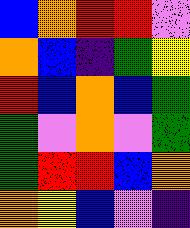[["blue", "orange", "red", "red", "violet"], ["orange", "blue", "indigo", "green", "yellow"], ["red", "blue", "orange", "blue", "green"], ["green", "violet", "orange", "violet", "green"], ["green", "red", "red", "blue", "orange"], ["orange", "yellow", "blue", "violet", "indigo"]]